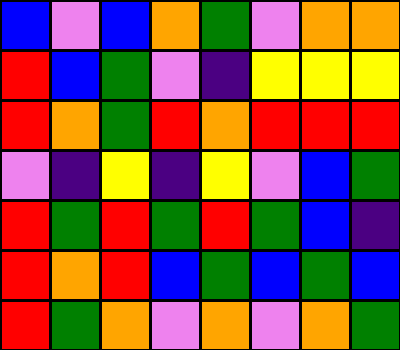[["blue", "violet", "blue", "orange", "green", "violet", "orange", "orange"], ["red", "blue", "green", "violet", "indigo", "yellow", "yellow", "yellow"], ["red", "orange", "green", "red", "orange", "red", "red", "red"], ["violet", "indigo", "yellow", "indigo", "yellow", "violet", "blue", "green"], ["red", "green", "red", "green", "red", "green", "blue", "indigo"], ["red", "orange", "red", "blue", "green", "blue", "green", "blue"], ["red", "green", "orange", "violet", "orange", "violet", "orange", "green"]]